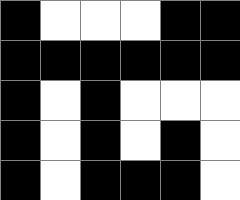[["black", "white", "white", "white", "black", "black"], ["black", "black", "black", "black", "black", "black"], ["black", "white", "black", "white", "white", "white"], ["black", "white", "black", "white", "black", "white"], ["black", "white", "black", "black", "black", "white"]]